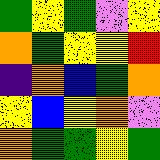[["green", "yellow", "green", "violet", "yellow"], ["orange", "green", "yellow", "yellow", "red"], ["indigo", "orange", "blue", "green", "orange"], ["yellow", "blue", "yellow", "orange", "violet"], ["orange", "green", "green", "yellow", "green"]]